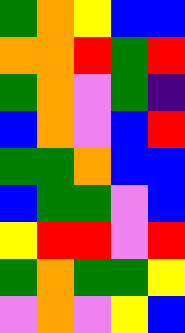[["green", "orange", "yellow", "blue", "blue"], ["orange", "orange", "red", "green", "red"], ["green", "orange", "violet", "green", "indigo"], ["blue", "orange", "violet", "blue", "red"], ["green", "green", "orange", "blue", "blue"], ["blue", "green", "green", "violet", "blue"], ["yellow", "red", "red", "violet", "red"], ["green", "orange", "green", "green", "yellow"], ["violet", "orange", "violet", "yellow", "blue"]]